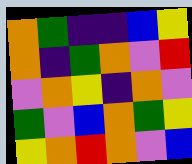[["orange", "green", "indigo", "indigo", "blue", "yellow"], ["orange", "indigo", "green", "orange", "violet", "red"], ["violet", "orange", "yellow", "indigo", "orange", "violet"], ["green", "violet", "blue", "orange", "green", "yellow"], ["yellow", "orange", "red", "orange", "violet", "blue"]]